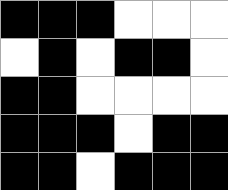[["black", "black", "black", "white", "white", "white"], ["white", "black", "white", "black", "black", "white"], ["black", "black", "white", "white", "white", "white"], ["black", "black", "black", "white", "black", "black"], ["black", "black", "white", "black", "black", "black"]]